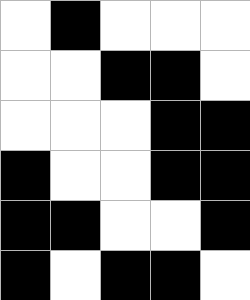[["white", "black", "white", "white", "white"], ["white", "white", "black", "black", "white"], ["white", "white", "white", "black", "black"], ["black", "white", "white", "black", "black"], ["black", "black", "white", "white", "black"], ["black", "white", "black", "black", "white"]]